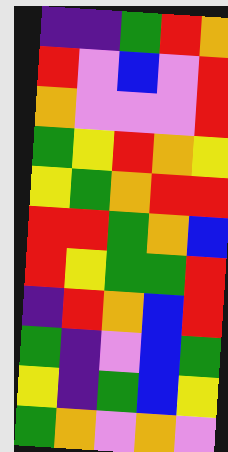[["indigo", "indigo", "green", "red", "orange"], ["red", "violet", "blue", "violet", "red"], ["orange", "violet", "violet", "violet", "red"], ["green", "yellow", "red", "orange", "yellow"], ["yellow", "green", "orange", "red", "red"], ["red", "red", "green", "orange", "blue"], ["red", "yellow", "green", "green", "red"], ["indigo", "red", "orange", "blue", "red"], ["green", "indigo", "violet", "blue", "green"], ["yellow", "indigo", "green", "blue", "yellow"], ["green", "orange", "violet", "orange", "violet"]]